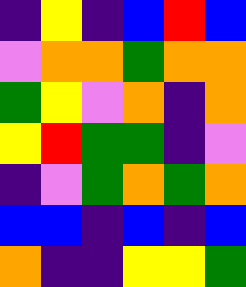[["indigo", "yellow", "indigo", "blue", "red", "blue"], ["violet", "orange", "orange", "green", "orange", "orange"], ["green", "yellow", "violet", "orange", "indigo", "orange"], ["yellow", "red", "green", "green", "indigo", "violet"], ["indigo", "violet", "green", "orange", "green", "orange"], ["blue", "blue", "indigo", "blue", "indigo", "blue"], ["orange", "indigo", "indigo", "yellow", "yellow", "green"]]